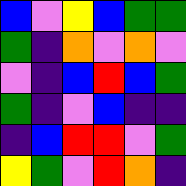[["blue", "violet", "yellow", "blue", "green", "green"], ["green", "indigo", "orange", "violet", "orange", "violet"], ["violet", "indigo", "blue", "red", "blue", "green"], ["green", "indigo", "violet", "blue", "indigo", "indigo"], ["indigo", "blue", "red", "red", "violet", "green"], ["yellow", "green", "violet", "red", "orange", "indigo"]]